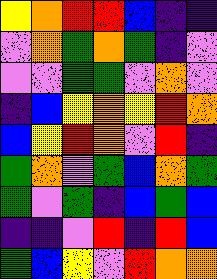[["yellow", "orange", "red", "red", "blue", "indigo", "indigo"], ["violet", "orange", "green", "orange", "green", "indigo", "violet"], ["violet", "violet", "green", "green", "violet", "orange", "violet"], ["indigo", "blue", "yellow", "orange", "yellow", "red", "orange"], ["blue", "yellow", "red", "orange", "violet", "red", "indigo"], ["green", "orange", "violet", "green", "blue", "orange", "green"], ["green", "violet", "green", "indigo", "blue", "green", "blue"], ["indigo", "indigo", "violet", "red", "indigo", "red", "blue"], ["green", "blue", "yellow", "violet", "red", "orange", "orange"]]